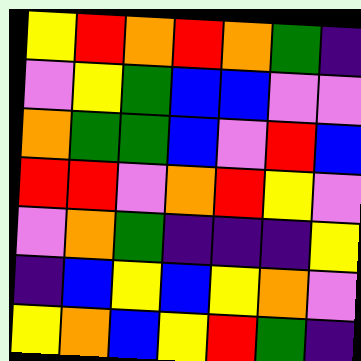[["yellow", "red", "orange", "red", "orange", "green", "indigo"], ["violet", "yellow", "green", "blue", "blue", "violet", "violet"], ["orange", "green", "green", "blue", "violet", "red", "blue"], ["red", "red", "violet", "orange", "red", "yellow", "violet"], ["violet", "orange", "green", "indigo", "indigo", "indigo", "yellow"], ["indigo", "blue", "yellow", "blue", "yellow", "orange", "violet"], ["yellow", "orange", "blue", "yellow", "red", "green", "indigo"]]